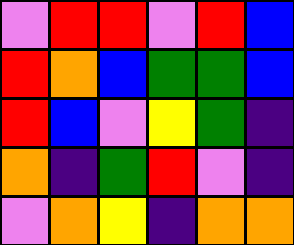[["violet", "red", "red", "violet", "red", "blue"], ["red", "orange", "blue", "green", "green", "blue"], ["red", "blue", "violet", "yellow", "green", "indigo"], ["orange", "indigo", "green", "red", "violet", "indigo"], ["violet", "orange", "yellow", "indigo", "orange", "orange"]]